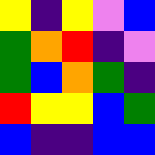[["yellow", "indigo", "yellow", "violet", "blue"], ["green", "orange", "red", "indigo", "violet"], ["green", "blue", "orange", "green", "indigo"], ["red", "yellow", "yellow", "blue", "green"], ["blue", "indigo", "indigo", "blue", "blue"]]